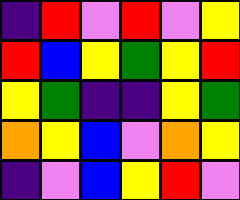[["indigo", "red", "violet", "red", "violet", "yellow"], ["red", "blue", "yellow", "green", "yellow", "red"], ["yellow", "green", "indigo", "indigo", "yellow", "green"], ["orange", "yellow", "blue", "violet", "orange", "yellow"], ["indigo", "violet", "blue", "yellow", "red", "violet"]]